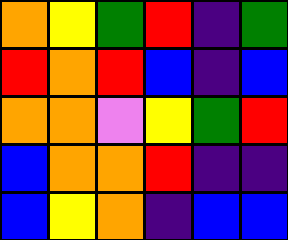[["orange", "yellow", "green", "red", "indigo", "green"], ["red", "orange", "red", "blue", "indigo", "blue"], ["orange", "orange", "violet", "yellow", "green", "red"], ["blue", "orange", "orange", "red", "indigo", "indigo"], ["blue", "yellow", "orange", "indigo", "blue", "blue"]]